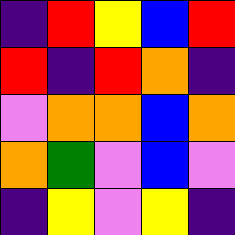[["indigo", "red", "yellow", "blue", "red"], ["red", "indigo", "red", "orange", "indigo"], ["violet", "orange", "orange", "blue", "orange"], ["orange", "green", "violet", "blue", "violet"], ["indigo", "yellow", "violet", "yellow", "indigo"]]